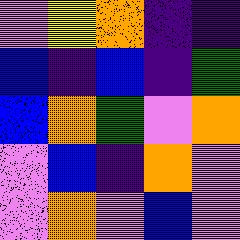[["violet", "yellow", "orange", "indigo", "indigo"], ["blue", "indigo", "blue", "indigo", "green"], ["blue", "orange", "green", "violet", "orange"], ["violet", "blue", "indigo", "orange", "violet"], ["violet", "orange", "violet", "blue", "violet"]]